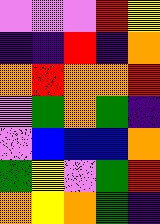[["violet", "violet", "violet", "red", "yellow"], ["indigo", "indigo", "red", "indigo", "orange"], ["orange", "red", "orange", "orange", "red"], ["violet", "green", "orange", "green", "indigo"], ["violet", "blue", "blue", "blue", "orange"], ["green", "yellow", "violet", "green", "red"], ["orange", "yellow", "orange", "green", "indigo"]]